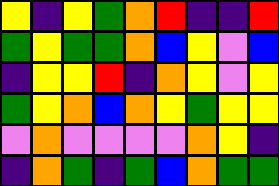[["yellow", "indigo", "yellow", "green", "orange", "red", "indigo", "indigo", "red"], ["green", "yellow", "green", "green", "orange", "blue", "yellow", "violet", "blue"], ["indigo", "yellow", "yellow", "red", "indigo", "orange", "yellow", "violet", "yellow"], ["green", "yellow", "orange", "blue", "orange", "yellow", "green", "yellow", "yellow"], ["violet", "orange", "violet", "violet", "violet", "violet", "orange", "yellow", "indigo"], ["indigo", "orange", "green", "indigo", "green", "blue", "orange", "green", "green"]]